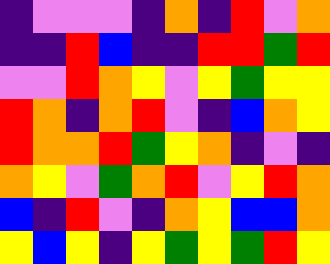[["indigo", "violet", "violet", "violet", "indigo", "orange", "indigo", "red", "violet", "orange"], ["indigo", "indigo", "red", "blue", "indigo", "indigo", "red", "red", "green", "red"], ["violet", "violet", "red", "orange", "yellow", "violet", "yellow", "green", "yellow", "yellow"], ["red", "orange", "indigo", "orange", "red", "violet", "indigo", "blue", "orange", "yellow"], ["red", "orange", "orange", "red", "green", "yellow", "orange", "indigo", "violet", "indigo"], ["orange", "yellow", "violet", "green", "orange", "red", "violet", "yellow", "red", "orange"], ["blue", "indigo", "red", "violet", "indigo", "orange", "yellow", "blue", "blue", "orange"], ["yellow", "blue", "yellow", "indigo", "yellow", "green", "yellow", "green", "red", "yellow"]]